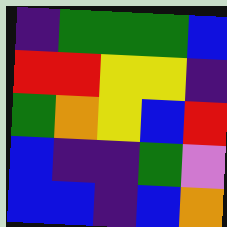[["indigo", "green", "green", "green", "blue"], ["red", "red", "yellow", "yellow", "indigo"], ["green", "orange", "yellow", "blue", "red"], ["blue", "indigo", "indigo", "green", "violet"], ["blue", "blue", "indigo", "blue", "orange"]]